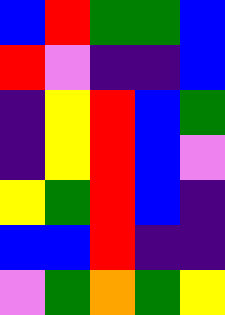[["blue", "red", "green", "green", "blue"], ["red", "violet", "indigo", "indigo", "blue"], ["indigo", "yellow", "red", "blue", "green"], ["indigo", "yellow", "red", "blue", "violet"], ["yellow", "green", "red", "blue", "indigo"], ["blue", "blue", "red", "indigo", "indigo"], ["violet", "green", "orange", "green", "yellow"]]